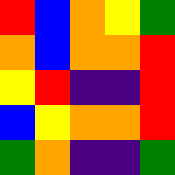[["red", "blue", "orange", "yellow", "green"], ["orange", "blue", "orange", "orange", "red"], ["yellow", "red", "indigo", "indigo", "red"], ["blue", "yellow", "orange", "orange", "red"], ["green", "orange", "indigo", "indigo", "green"]]